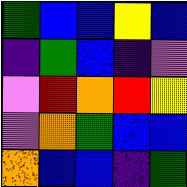[["green", "blue", "blue", "yellow", "blue"], ["indigo", "green", "blue", "indigo", "violet"], ["violet", "red", "orange", "red", "yellow"], ["violet", "orange", "green", "blue", "blue"], ["orange", "blue", "blue", "indigo", "green"]]